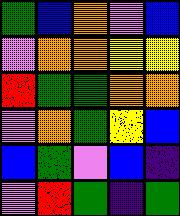[["green", "blue", "orange", "violet", "blue"], ["violet", "orange", "orange", "yellow", "yellow"], ["red", "green", "green", "orange", "orange"], ["violet", "orange", "green", "yellow", "blue"], ["blue", "green", "violet", "blue", "indigo"], ["violet", "red", "green", "indigo", "green"]]